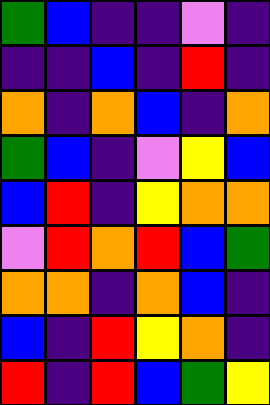[["green", "blue", "indigo", "indigo", "violet", "indigo"], ["indigo", "indigo", "blue", "indigo", "red", "indigo"], ["orange", "indigo", "orange", "blue", "indigo", "orange"], ["green", "blue", "indigo", "violet", "yellow", "blue"], ["blue", "red", "indigo", "yellow", "orange", "orange"], ["violet", "red", "orange", "red", "blue", "green"], ["orange", "orange", "indigo", "orange", "blue", "indigo"], ["blue", "indigo", "red", "yellow", "orange", "indigo"], ["red", "indigo", "red", "blue", "green", "yellow"]]